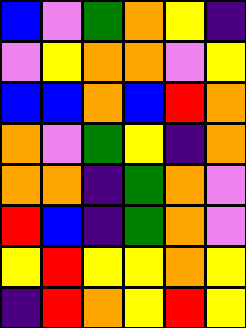[["blue", "violet", "green", "orange", "yellow", "indigo"], ["violet", "yellow", "orange", "orange", "violet", "yellow"], ["blue", "blue", "orange", "blue", "red", "orange"], ["orange", "violet", "green", "yellow", "indigo", "orange"], ["orange", "orange", "indigo", "green", "orange", "violet"], ["red", "blue", "indigo", "green", "orange", "violet"], ["yellow", "red", "yellow", "yellow", "orange", "yellow"], ["indigo", "red", "orange", "yellow", "red", "yellow"]]